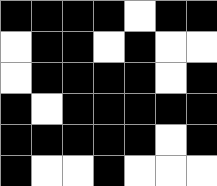[["black", "black", "black", "black", "white", "black", "black"], ["white", "black", "black", "white", "black", "white", "white"], ["white", "black", "black", "black", "black", "white", "black"], ["black", "white", "black", "black", "black", "black", "black"], ["black", "black", "black", "black", "black", "white", "black"], ["black", "white", "white", "black", "white", "white", "white"]]